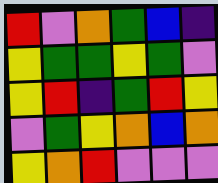[["red", "violet", "orange", "green", "blue", "indigo"], ["yellow", "green", "green", "yellow", "green", "violet"], ["yellow", "red", "indigo", "green", "red", "yellow"], ["violet", "green", "yellow", "orange", "blue", "orange"], ["yellow", "orange", "red", "violet", "violet", "violet"]]